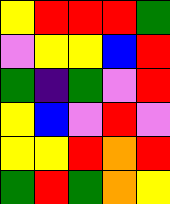[["yellow", "red", "red", "red", "green"], ["violet", "yellow", "yellow", "blue", "red"], ["green", "indigo", "green", "violet", "red"], ["yellow", "blue", "violet", "red", "violet"], ["yellow", "yellow", "red", "orange", "red"], ["green", "red", "green", "orange", "yellow"]]